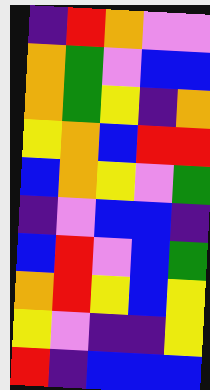[["indigo", "red", "orange", "violet", "violet"], ["orange", "green", "violet", "blue", "blue"], ["orange", "green", "yellow", "indigo", "orange"], ["yellow", "orange", "blue", "red", "red"], ["blue", "orange", "yellow", "violet", "green"], ["indigo", "violet", "blue", "blue", "indigo"], ["blue", "red", "violet", "blue", "green"], ["orange", "red", "yellow", "blue", "yellow"], ["yellow", "violet", "indigo", "indigo", "yellow"], ["red", "indigo", "blue", "blue", "blue"]]